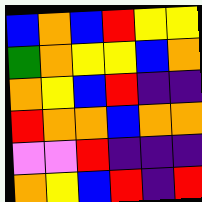[["blue", "orange", "blue", "red", "yellow", "yellow"], ["green", "orange", "yellow", "yellow", "blue", "orange"], ["orange", "yellow", "blue", "red", "indigo", "indigo"], ["red", "orange", "orange", "blue", "orange", "orange"], ["violet", "violet", "red", "indigo", "indigo", "indigo"], ["orange", "yellow", "blue", "red", "indigo", "red"]]